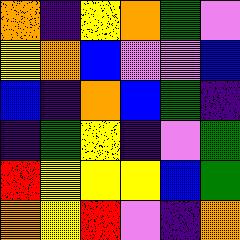[["orange", "indigo", "yellow", "orange", "green", "violet"], ["yellow", "orange", "blue", "violet", "violet", "blue"], ["blue", "indigo", "orange", "blue", "green", "indigo"], ["indigo", "green", "yellow", "indigo", "violet", "green"], ["red", "yellow", "yellow", "yellow", "blue", "green"], ["orange", "yellow", "red", "violet", "indigo", "orange"]]